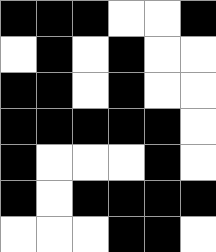[["black", "black", "black", "white", "white", "black"], ["white", "black", "white", "black", "white", "white"], ["black", "black", "white", "black", "white", "white"], ["black", "black", "black", "black", "black", "white"], ["black", "white", "white", "white", "black", "white"], ["black", "white", "black", "black", "black", "black"], ["white", "white", "white", "black", "black", "white"]]